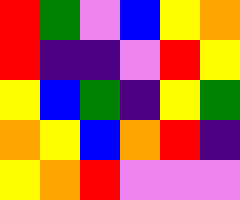[["red", "green", "violet", "blue", "yellow", "orange"], ["red", "indigo", "indigo", "violet", "red", "yellow"], ["yellow", "blue", "green", "indigo", "yellow", "green"], ["orange", "yellow", "blue", "orange", "red", "indigo"], ["yellow", "orange", "red", "violet", "violet", "violet"]]